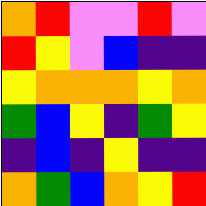[["orange", "red", "violet", "violet", "red", "violet"], ["red", "yellow", "violet", "blue", "indigo", "indigo"], ["yellow", "orange", "orange", "orange", "yellow", "orange"], ["green", "blue", "yellow", "indigo", "green", "yellow"], ["indigo", "blue", "indigo", "yellow", "indigo", "indigo"], ["orange", "green", "blue", "orange", "yellow", "red"]]